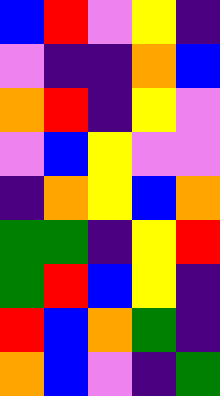[["blue", "red", "violet", "yellow", "indigo"], ["violet", "indigo", "indigo", "orange", "blue"], ["orange", "red", "indigo", "yellow", "violet"], ["violet", "blue", "yellow", "violet", "violet"], ["indigo", "orange", "yellow", "blue", "orange"], ["green", "green", "indigo", "yellow", "red"], ["green", "red", "blue", "yellow", "indigo"], ["red", "blue", "orange", "green", "indigo"], ["orange", "blue", "violet", "indigo", "green"]]